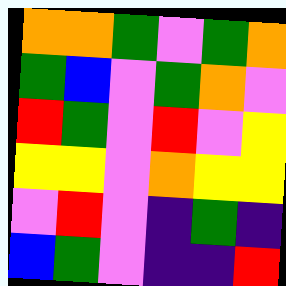[["orange", "orange", "green", "violet", "green", "orange"], ["green", "blue", "violet", "green", "orange", "violet"], ["red", "green", "violet", "red", "violet", "yellow"], ["yellow", "yellow", "violet", "orange", "yellow", "yellow"], ["violet", "red", "violet", "indigo", "green", "indigo"], ["blue", "green", "violet", "indigo", "indigo", "red"]]